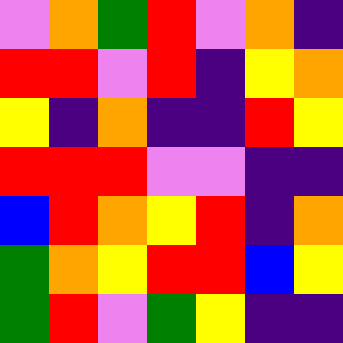[["violet", "orange", "green", "red", "violet", "orange", "indigo"], ["red", "red", "violet", "red", "indigo", "yellow", "orange"], ["yellow", "indigo", "orange", "indigo", "indigo", "red", "yellow"], ["red", "red", "red", "violet", "violet", "indigo", "indigo"], ["blue", "red", "orange", "yellow", "red", "indigo", "orange"], ["green", "orange", "yellow", "red", "red", "blue", "yellow"], ["green", "red", "violet", "green", "yellow", "indigo", "indigo"]]